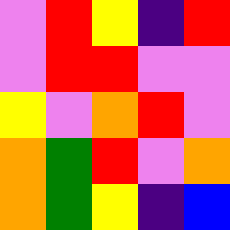[["violet", "red", "yellow", "indigo", "red"], ["violet", "red", "red", "violet", "violet"], ["yellow", "violet", "orange", "red", "violet"], ["orange", "green", "red", "violet", "orange"], ["orange", "green", "yellow", "indigo", "blue"]]